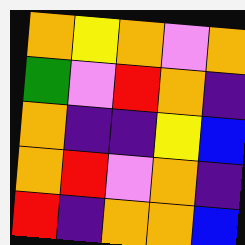[["orange", "yellow", "orange", "violet", "orange"], ["green", "violet", "red", "orange", "indigo"], ["orange", "indigo", "indigo", "yellow", "blue"], ["orange", "red", "violet", "orange", "indigo"], ["red", "indigo", "orange", "orange", "blue"]]